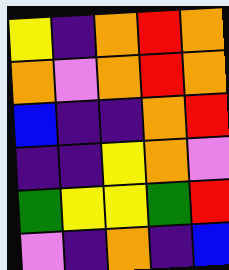[["yellow", "indigo", "orange", "red", "orange"], ["orange", "violet", "orange", "red", "orange"], ["blue", "indigo", "indigo", "orange", "red"], ["indigo", "indigo", "yellow", "orange", "violet"], ["green", "yellow", "yellow", "green", "red"], ["violet", "indigo", "orange", "indigo", "blue"]]